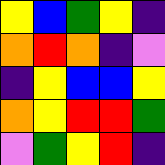[["yellow", "blue", "green", "yellow", "indigo"], ["orange", "red", "orange", "indigo", "violet"], ["indigo", "yellow", "blue", "blue", "yellow"], ["orange", "yellow", "red", "red", "green"], ["violet", "green", "yellow", "red", "indigo"]]